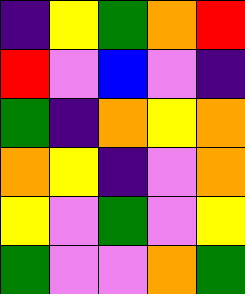[["indigo", "yellow", "green", "orange", "red"], ["red", "violet", "blue", "violet", "indigo"], ["green", "indigo", "orange", "yellow", "orange"], ["orange", "yellow", "indigo", "violet", "orange"], ["yellow", "violet", "green", "violet", "yellow"], ["green", "violet", "violet", "orange", "green"]]